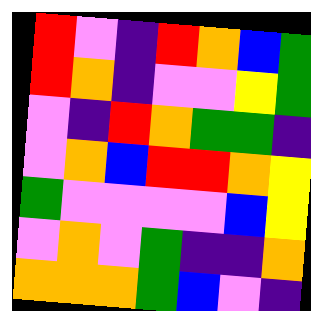[["red", "violet", "indigo", "red", "orange", "blue", "green"], ["red", "orange", "indigo", "violet", "violet", "yellow", "green"], ["violet", "indigo", "red", "orange", "green", "green", "indigo"], ["violet", "orange", "blue", "red", "red", "orange", "yellow"], ["green", "violet", "violet", "violet", "violet", "blue", "yellow"], ["violet", "orange", "violet", "green", "indigo", "indigo", "orange"], ["orange", "orange", "orange", "green", "blue", "violet", "indigo"]]